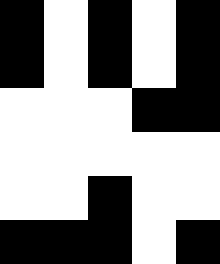[["black", "white", "black", "white", "black"], ["black", "white", "black", "white", "black"], ["white", "white", "white", "black", "black"], ["white", "white", "white", "white", "white"], ["white", "white", "black", "white", "white"], ["black", "black", "black", "white", "black"]]